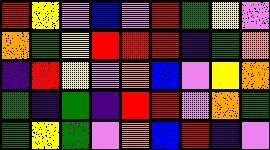[["red", "yellow", "violet", "blue", "violet", "red", "green", "yellow", "violet"], ["orange", "green", "yellow", "red", "red", "red", "indigo", "green", "orange"], ["indigo", "red", "yellow", "violet", "orange", "blue", "violet", "yellow", "orange"], ["green", "indigo", "green", "indigo", "red", "red", "violet", "orange", "green"], ["green", "yellow", "green", "violet", "orange", "blue", "red", "indigo", "violet"]]